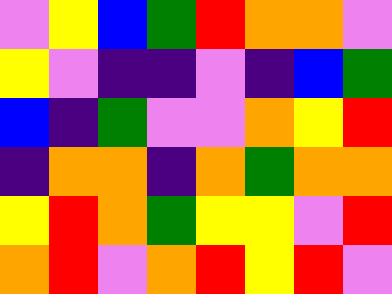[["violet", "yellow", "blue", "green", "red", "orange", "orange", "violet"], ["yellow", "violet", "indigo", "indigo", "violet", "indigo", "blue", "green"], ["blue", "indigo", "green", "violet", "violet", "orange", "yellow", "red"], ["indigo", "orange", "orange", "indigo", "orange", "green", "orange", "orange"], ["yellow", "red", "orange", "green", "yellow", "yellow", "violet", "red"], ["orange", "red", "violet", "orange", "red", "yellow", "red", "violet"]]